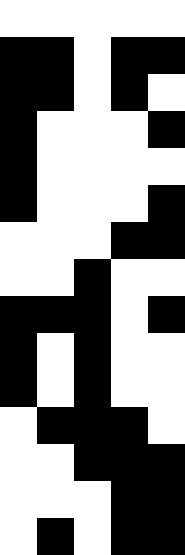[["white", "white", "white", "white", "white"], ["black", "black", "white", "black", "black"], ["black", "black", "white", "black", "white"], ["black", "white", "white", "white", "black"], ["black", "white", "white", "white", "white"], ["black", "white", "white", "white", "black"], ["white", "white", "white", "black", "black"], ["white", "white", "black", "white", "white"], ["black", "black", "black", "white", "black"], ["black", "white", "black", "white", "white"], ["black", "white", "black", "white", "white"], ["white", "black", "black", "black", "white"], ["white", "white", "black", "black", "black"], ["white", "white", "white", "black", "black"], ["white", "black", "white", "black", "black"]]